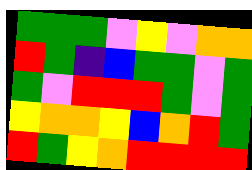[["green", "green", "green", "violet", "yellow", "violet", "orange", "orange"], ["red", "green", "indigo", "blue", "green", "green", "violet", "green"], ["green", "violet", "red", "red", "red", "green", "violet", "green"], ["yellow", "orange", "orange", "yellow", "blue", "orange", "red", "green"], ["red", "green", "yellow", "orange", "red", "red", "red", "red"]]